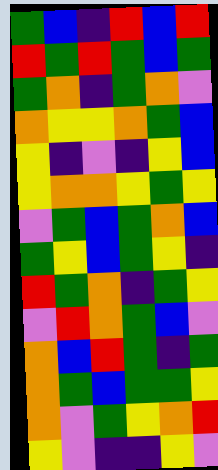[["green", "blue", "indigo", "red", "blue", "red"], ["red", "green", "red", "green", "blue", "green"], ["green", "orange", "indigo", "green", "orange", "violet"], ["orange", "yellow", "yellow", "orange", "green", "blue"], ["yellow", "indigo", "violet", "indigo", "yellow", "blue"], ["yellow", "orange", "orange", "yellow", "green", "yellow"], ["violet", "green", "blue", "green", "orange", "blue"], ["green", "yellow", "blue", "green", "yellow", "indigo"], ["red", "green", "orange", "indigo", "green", "yellow"], ["violet", "red", "orange", "green", "blue", "violet"], ["orange", "blue", "red", "green", "indigo", "green"], ["orange", "green", "blue", "green", "green", "yellow"], ["orange", "violet", "green", "yellow", "orange", "red"], ["yellow", "violet", "indigo", "indigo", "yellow", "violet"]]